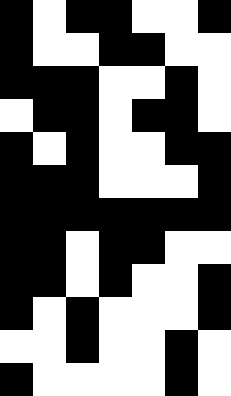[["black", "white", "black", "black", "white", "white", "black"], ["black", "white", "white", "black", "black", "white", "white"], ["black", "black", "black", "white", "white", "black", "white"], ["white", "black", "black", "white", "black", "black", "white"], ["black", "white", "black", "white", "white", "black", "black"], ["black", "black", "black", "white", "white", "white", "black"], ["black", "black", "black", "black", "black", "black", "black"], ["black", "black", "white", "black", "black", "white", "white"], ["black", "black", "white", "black", "white", "white", "black"], ["black", "white", "black", "white", "white", "white", "black"], ["white", "white", "black", "white", "white", "black", "white"], ["black", "white", "white", "white", "white", "black", "white"]]